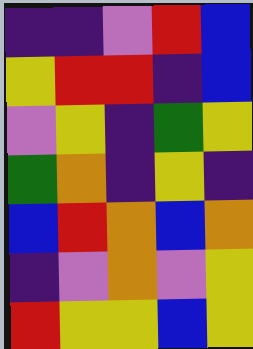[["indigo", "indigo", "violet", "red", "blue"], ["yellow", "red", "red", "indigo", "blue"], ["violet", "yellow", "indigo", "green", "yellow"], ["green", "orange", "indigo", "yellow", "indigo"], ["blue", "red", "orange", "blue", "orange"], ["indigo", "violet", "orange", "violet", "yellow"], ["red", "yellow", "yellow", "blue", "yellow"]]